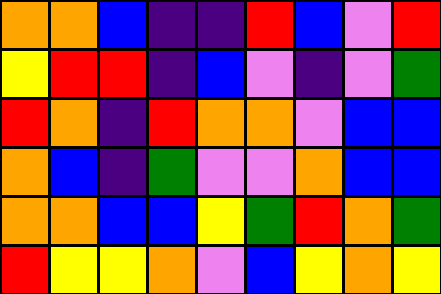[["orange", "orange", "blue", "indigo", "indigo", "red", "blue", "violet", "red"], ["yellow", "red", "red", "indigo", "blue", "violet", "indigo", "violet", "green"], ["red", "orange", "indigo", "red", "orange", "orange", "violet", "blue", "blue"], ["orange", "blue", "indigo", "green", "violet", "violet", "orange", "blue", "blue"], ["orange", "orange", "blue", "blue", "yellow", "green", "red", "orange", "green"], ["red", "yellow", "yellow", "orange", "violet", "blue", "yellow", "orange", "yellow"]]